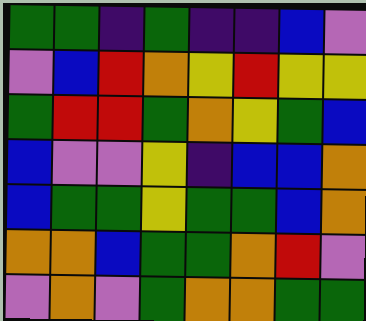[["green", "green", "indigo", "green", "indigo", "indigo", "blue", "violet"], ["violet", "blue", "red", "orange", "yellow", "red", "yellow", "yellow"], ["green", "red", "red", "green", "orange", "yellow", "green", "blue"], ["blue", "violet", "violet", "yellow", "indigo", "blue", "blue", "orange"], ["blue", "green", "green", "yellow", "green", "green", "blue", "orange"], ["orange", "orange", "blue", "green", "green", "orange", "red", "violet"], ["violet", "orange", "violet", "green", "orange", "orange", "green", "green"]]